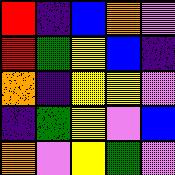[["red", "indigo", "blue", "orange", "violet"], ["red", "green", "yellow", "blue", "indigo"], ["orange", "indigo", "yellow", "yellow", "violet"], ["indigo", "green", "yellow", "violet", "blue"], ["orange", "violet", "yellow", "green", "violet"]]